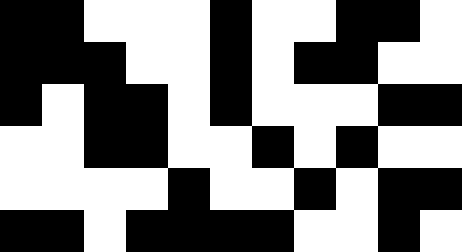[["black", "black", "white", "white", "white", "black", "white", "white", "black", "black", "white"], ["black", "black", "black", "white", "white", "black", "white", "black", "black", "white", "white"], ["black", "white", "black", "black", "white", "black", "white", "white", "white", "black", "black"], ["white", "white", "black", "black", "white", "white", "black", "white", "black", "white", "white"], ["white", "white", "white", "white", "black", "white", "white", "black", "white", "black", "black"], ["black", "black", "white", "black", "black", "black", "black", "white", "white", "black", "white"]]